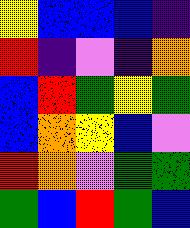[["yellow", "blue", "blue", "blue", "indigo"], ["red", "indigo", "violet", "indigo", "orange"], ["blue", "red", "green", "yellow", "green"], ["blue", "orange", "yellow", "blue", "violet"], ["red", "orange", "violet", "green", "green"], ["green", "blue", "red", "green", "blue"]]